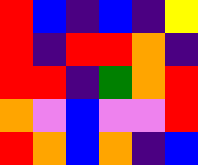[["red", "blue", "indigo", "blue", "indigo", "yellow"], ["red", "indigo", "red", "red", "orange", "indigo"], ["red", "red", "indigo", "green", "orange", "red"], ["orange", "violet", "blue", "violet", "violet", "red"], ["red", "orange", "blue", "orange", "indigo", "blue"]]